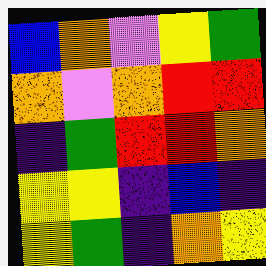[["blue", "orange", "violet", "yellow", "green"], ["orange", "violet", "orange", "red", "red"], ["indigo", "green", "red", "red", "orange"], ["yellow", "yellow", "indigo", "blue", "indigo"], ["yellow", "green", "indigo", "orange", "yellow"]]